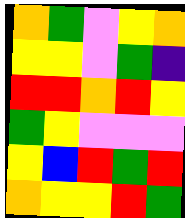[["orange", "green", "violet", "yellow", "orange"], ["yellow", "yellow", "violet", "green", "indigo"], ["red", "red", "orange", "red", "yellow"], ["green", "yellow", "violet", "violet", "violet"], ["yellow", "blue", "red", "green", "red"], ["orange", "yellow", "yellow", "red", "green"]]